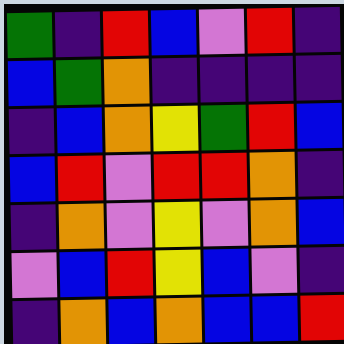[["green", "indigo", "red", "blue", "violet", "red", "indigo"], ["blue", "green", "orange", "indigo", "indigo", "indigo", "indigo"], ["indigo", "blue", "orange", "yellow", "green", "red", "blue"], ["blue", "red", "violet", "red", "red", "orange", "indigo"], ["indigo", "orange", "violet", "yellow", "violet", "orange", "blue"], ["violet", "blue", "red", "yellow", "blue", "violet", "indigo"], ["indigo", "orange", "blue", "orange", "blue", "blue", "red"]]